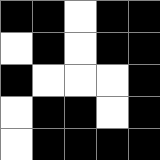[["black", "black", "white", "black", "black"], ["white", "black", "white", "black", "black"], ["black", "white", "white", "white", "black"], ["white", "black", "black", "white", "black"], ["white", "black", "black", "black", "black"]]